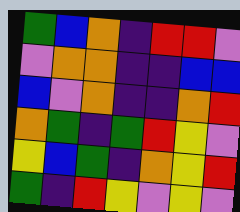[["green", "blue", "orange", "indigo", "red", "red", "violet"], ["violet", "orange", "orange", "indigo", "indigo", "blue", "blue"], ["blue", "violet", "orange", "indigo", "indigo", "orange", "red"], ["orange", "green", "indigo", "green", "red", "yellow", "violet"], ["yellow", "blue", "green", "indigo", "orange", "yellow", "red"], ["green", "indigo", "red", "yellow", "violet", "yellow", "violet"]]